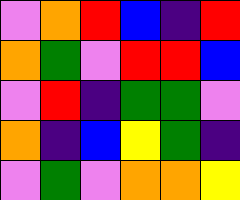[["violet", "orange", "red", "blue", "indigo", "red"], ["orange", "green", "violet", "red", "red", "blue"], ["violet", "red", "indigo", "green", "green", "violet"], ["orange", "indigo", "blue", "yellow", "green", "indigo"], ["violet", "green", "violet", "orange", "orange", "yellow"]]